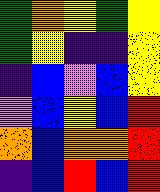[["green", "orange", "yellow", "green", "yellow"], ["green", "yellow", "indigo", "indigo", "yellow"], ["indigo", "blue", "violet", "blue", "yellow"], ["violet", "blue", "yellow", "blue", "red"], ["orange", "blue", "orange", "orange", "red"], ["indigo", "blue", "red", "blue", "red"]]